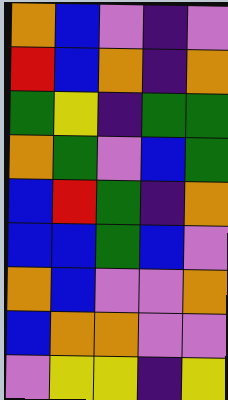[["orange", "blue", "violet", "indigo", "violet"], ["red", "blue", "orange", "indigo", "orange"], ["green", "yellow", "indigo", "green", "green"], ["orange", "green", "violet", "blue", "green"], ["blue", "red", "green", "indigo", "orange"], ["blue", "blue", "green", "blue", "violet"], ["orange", "blue", "violet", "violet", "orange"], ["blue", "orange", "orange", "violet", "violet"], ["violet", "yellow", "yellow", "indigo", "yellow"]]